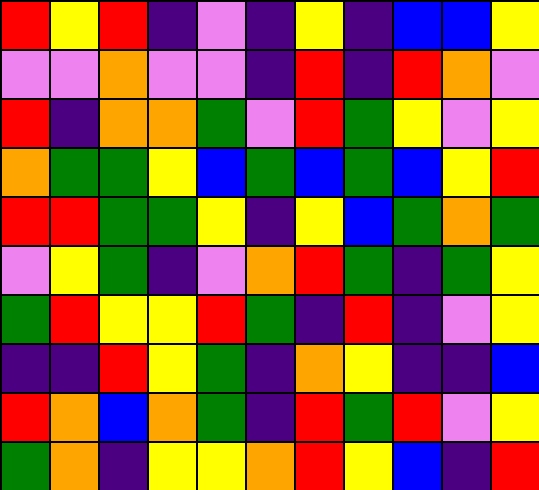[["red", "yellow", "red", "indigo", "violet", "indigo", "yellow", "indigo", "blue", "blue", "yellow"], ["violet", "violet", "orange", "violet", "violet", "indigo", "red", "indigo", "red", "orange", "violet"], ["red", "indigo", "orange", "orange", "green", "violet", "red", "green", "yellow", "violet", "yellow"], ["orange", "green", "green", "yellow", "blue", "green", "blue", "green", "blue", "yellow", "red"], ["red", "red", "green", "green", "yellow", "indigo", "yellow", "blue", "green", "orange", "green"], ["violet", "yellow", "green", "indigo", "violet", "orange", "red", "green", "indigo", "green", "yellow"], ["green", "red", "yellow", "yellow", "red", "green", "indigo", "red", "indigo", "violet", "yellow"], ["indigo", "indigo", "red", "yellow", "green", "indigo", "orange", "yellow", "indigo", "indigo", "blue"], ["red", "orange", "blue", "orange", "green", "indigo", "red", "green", "red", "violet", "yellow"], ["green", "orange", "indigo", "yellow", "yellow", "orange", "red", "yellow", "blue", "indigo", "red"]]